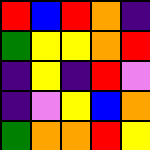[["red", "blue", "red", "orange", "indigo"], ["green", "yellow", "yellow", "orange", "red"], ["indigo", "yellow", "indigo", "red", "violet"], ["indigo", "violet", "yellow", "blue", "orange"], ["green", "orange", "orange", "red", "yellow"]]